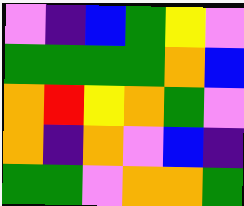[["violet", "indigo", "blue", "green", "yellow", "violet"], ["green", "green", "green", "green", "orange", "blue"], ["orange", "red", "yellow", "orange", "green", "violet"], ["orange", "indigo", "orange", "violet", "blue", "indigo"], ["green", "green", "violet", "orange", "orange", "green"]]